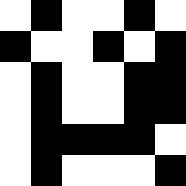[["white", "black", "white", "white", "black", "white"], ["black", "white", "white", "black", "white", "black"], ["white", "black", "white", "white", "black", "black"], ["white", "black", "white", "white", "black", "black"], ["white", "black", "black", "black", "black", "white"], ["white", "black", "white", "white", "white", "black"]]